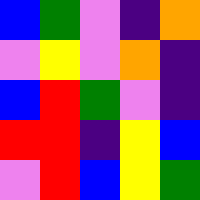[["blue", "green", "violet", "indigo", "orange"], ["violet", "yellow", "violet", "orange", "indigo"], ["blue", "red", "green", "violet", "indigo"], ["red", "red", "indigo", "yellow", "blue"], ["violet", "red", "blue", "yellow", "green"]]